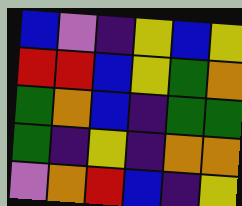[["blue", "violet", "indigo", "yellow", "blue", "yellow"], ["red", "red", "blue", "yellow", "green", "orange"], ["green", "orange", "blue", "indigo", "green", "green"], ["green", "indigo", "yellow", "indigo", "orange", "orange"], ["violet", "orange", "red", "blue", "indigo", "yellow"]]